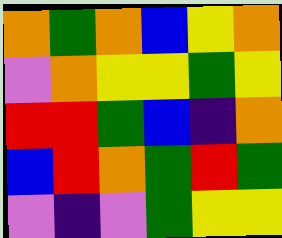[["orange", "green", "orange", "blue", "yellow", "orange"], ["violet", "orange", "yellow", "yellow", "green", "yellow"], ["red", "red", "green", "blue", "indigo", "orange"], ["blue", "red", "orange", "green", "red", "green"], ["violet", "indigo", "violet", "green", "yellow", "yellow"]]